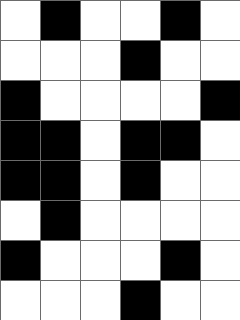[["white", "black", "white", "white", "black", "white"], ["white", "white", "white", "black", "white", "white"], ["black", "white", "white", "white", "white", "black"], ["black", "black", "white", "black", "black", "white"], ["black", "black", "white", "black", "white", "white"], ["white", "black", "white", "white", "white", "white"], ["black", "white", "white", "white", "black", "white"], ["white", "white", "white", "black", "white", "white"]]